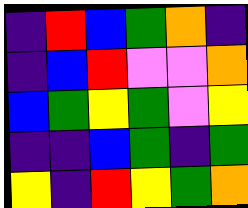[["indigo", "red", "blue", "green", "orange", "indigo"], ["indigo", "blue", "red", "violet", "violet", "orange"], ["blue", "green", "yellow", "green", "violet", "yellow"], ["indigo", "indigo", "blue", "green", "indigo", "green"], ["yellow", "indigo", "red", "yellow", "green", "orange"]]